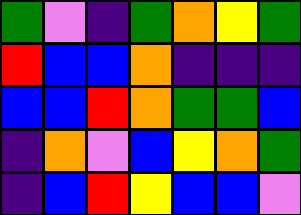[["green", "violet", "indigo", "green", "orange", "yellow", "green"], ["red", "blue", "blue", "orange", "indigo", "indigo", "indigo"], ["blue", "blue", "red", "orange", "green", "green", "blue"], ["indigo", "orange", "violet", "blue", "yellow", "orange", "green"], ["indigo", "blue", "red", "yellow", "blue", "blue", "violet"]]